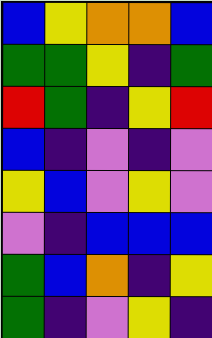[["blue", "yellow", "orange", "orange", "blue"], ["green", "green", "yellow", "indigo", "green"], ["red", "green", "indigo", "yellow", "red"], ["blue", "indigo", "violet", "indigo", "violet"], ["yellow", "blue", "violet", "yellow", "violet"], ["violet", "indigo", "blue", "blue", "blue"], ["green", "blue", "orange", "indigo", "yellow"], ["green", "indigo", "violet", "yellow", "indigo"]]